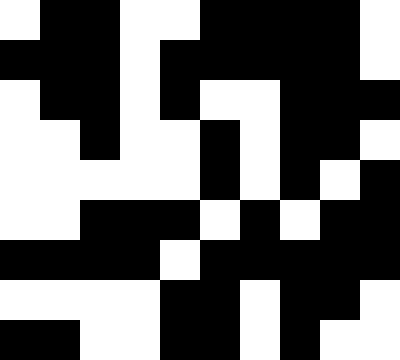[["white", "black", "black", "white", "white", "black", "black", "black", "black", "white"], ["black", "black", "black", "white", "black", "black", "black", "black", "black", "white"], ["white", "black", "black", "white", "black", "white", "white", "black", "black", "black"], ["white", "white", "black", "white", "white", "black", "white", "black", "black", "white"], ["white", "white", "white", "white", "white", "black", "white", "black", "white", "black"], ["white", "white", "black", "black", "black", "white", "black", "white", "black", "black"], ["black", "black", "black", "black", "white", "black", "black", "black", "black", "black"], ["white", "white", "white", "white", "black", "black", "white", "black", "black", "white"], ["black", "black", "white", "white", "black", "black", "white", "black", "white", "white"]]